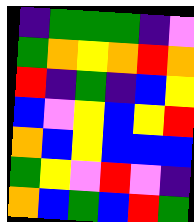[["indigo", "green", "green", "green", "indigo", "violet"], ["green", "orange", "yellow", "orange", "red", "orange"], ["red", "indigo", "green", "indigo", "blue", "yellow"], ["blue", "violet", "yellow", "blue", "yellow", "red"], ["orange", "blue", "yellow", "blue", "blue", "blue"], ["green", "yellow", "violet", "red", "violet", "indigo"], ["orange", "blue", "green", "blue", "red", "green"]]